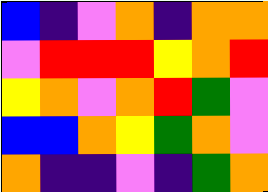[["blue", "indigo", "violet", "orange", "indigo", "orange", "orange"], ["violet", "red", "red", "red", "yellow", "orange", "red"], ["yellow", "orange", "violet", "orange", "red", "green", "violet"], ["blue", "blue", "orange", "yellow", "green", "orange", "violet"], ["orange", "indigo", "indigo", "violet", "indigo", "green", "orange"]]